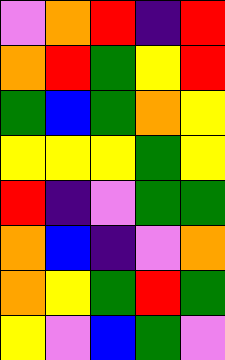[["violet", "orange", "red", "indigo", "red"], ["orange", "red", "green", "yellow", "red"], ["green", "blue", "green", "orange", "yellow"], ["yellow", "yellow", "yellow", "green", "yellow"], ["red", "indigo", "violet", "green", "green"], ["orange", "blue", "indigo", "violet", "orange"], ["orange", "yellow", "green", "red", "green"], ["yellow", "violet", "blue", "green", "violet"]]